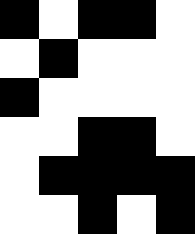[["black", "white", "black", "black", "white"], ["white", "black", "white", "white", "white"], ["black", "white", "white", "white", "white"], ["white", "white", "black", "black", "white"], ["white", "black", "black", "black", "black"], ["white", "white", "black", "white", "black"]]